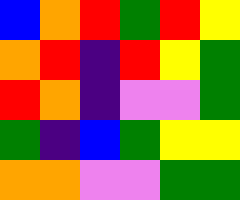[["blue", "orange", "red", "green", "red", "yellow"], ["orange", "red", "indigo", "red", "yellow", "green"], ["red", "orange", "indigo", "violet", "violet", "green"], ["green", "indigo", "blue", "green", "yellow", "yellow"], ["orange", "orange", "violet", "violet", "green", "green"]]